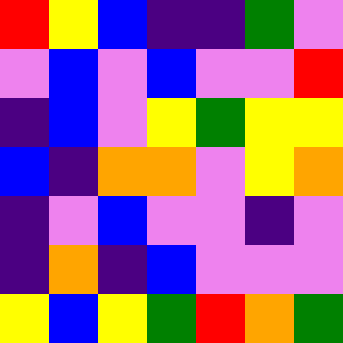[["red", "yellow", "blue", "indigo", "indigo", "green", "violet"], ["violet", "blue", "violet", "blue", "violet", "violet", "red"], ["indigo", "blue", "violet", "yellow", "green", "yellow", "yellow"], ["blue", "indigo", "orange", "orange", "violet", "yellow", "orange"], ["indigo", "violet", "blue", "violet", "violet", "indigo", "violet"], ["indigo", "orange", "indigo", "blue", "violet", "violet", "violet"], ["yellow", "blue", "yellow", "green", "red", "orange", "green"]]